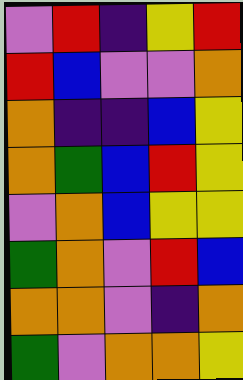[["violet", "red", "indigo", "yellow", "red"], ["red", "blue", "violet", "violet", "orange"], ["orange", "indigo", "indigo", "blue", "yellow"], ["orange", "green", "blue", "red", "yellow"], ["violet", "orange", "blue", "yellow", "yellow"], ["green", "orange", "violet", "red", "blue"], ["orange", "orange", "violet", "indigo", "orange"], ["green", "violet", "orange", "orange", "yellow"]]